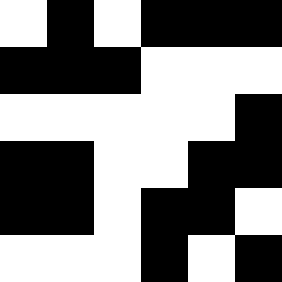[["white", "black", "white", "black", "black", "black"], ["black", "black", "black", "white", "white", "white"], ["white", "white", "white", "white", "white", "black"], ["black", "black", "white", "white", "black", "black"], ["black", "black", "white", "black", "black", "white"], ["white", "white", "white", "black", "white", "black"]]